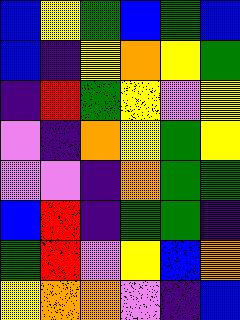[["blue", "yellow", "green", "blue", "green", "blue"], ["blue", "indigo", "yellow", "orange", "yellow", "green"], ["indigo", "red", "green", "yellow", "violet", "yellow"], ["violet", "indigo", "orange", "yellow", "green", "yellow"], ["violet", "violet", "indigo", "orange", "green", "green"], ["blue", "red", "indigo", "green", "green", "indigo"], ["green", "red", "violet", "yellow", "blue", "orange"], ["yellow", "orange", "orange", "violet", "indigo", "blue"]]